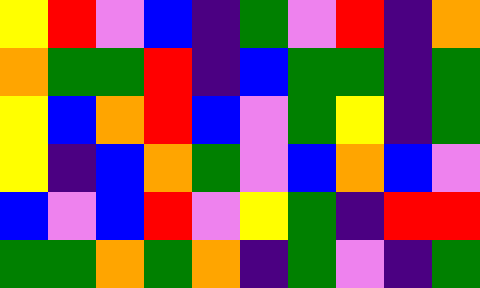[["yellow", "red", "violet", "blue", "indigo", "green", "violet", "red", "indigo", "orange"], ["orange", "green", "green", "red", "indigo", "blue", "green", "green", "indigo", "green"], ["yellow", "blue", "orange", "red", "blue", "violet", "green", "yellow", "indigo", "green"], ["yellow", "indigo", "blue", "orange", "green", "violet", "blue", "orange", "blue", "violet"], ["blue", "violet", "blue", "red", "violet", "yellow", "green", "indigo", "red", "red"], ["green", "green", "orange", "green", "orange", "indigo", "green", "violet", "indigo", "green"]]